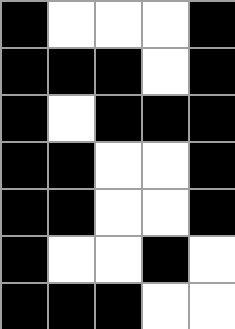[["black", "white", "white", "white", "black"], ["black", "black", "black", "white", "black"], ["black", "white", "black", "black", "black"], ["black", "black", "white", "white", "black"], ["black", "black", "white", "white", "black"], ["black", "white", "white", "black", "white"], ["black", "black", "black", "white", "white"]]